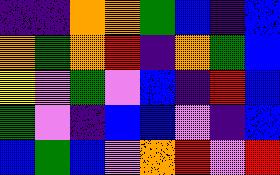[["indigo", "indigo", "orange", "orange", "green", "blue", "indigo", "blue"], ["orange", "green", "orange", "red", "indigo", "orange", "green", "blue"], ["yellow", "violet", "green", "violet", "blue", "indigo", "red", "blue"], ["green", "violet", "indigo", "blue", "blue", "violet", "indigo", "blue"], ["blue", "green", "blue", "violet", "orange", "red", "violet", "red"]]